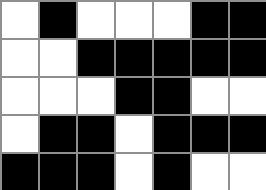[["white", "black", "white", "white", "white", "black", "black"], ["white", "white", "black", "black", "black", "black", "black"], ["white", "white", "white", "black", "black", "white", "white"], ["white", "black", "black", "white", "black", "black", "black"], ["black", "black", "black", "white", "black", "white", "white"]]